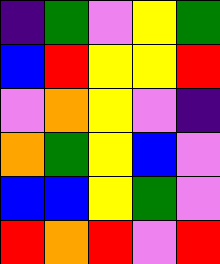[["indigo", "green", "violet", "yellow", "green"], ["blue", "red", "yellow", "yellow", "red"], ["violet", "orange", "yellow", "violet", "indigo"], ["orange", "green", "yellow", "blue", "violet"], ["blue", "blue", "yellow", "green", "violet"], ["red", "orange", "red", "violet", "red"]]